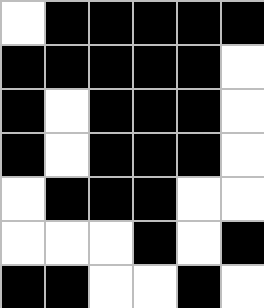[["white", "black", "black", "black", "black", "black"], ["black", "black", "black", "black", "black", "white"], ["black", "white", "black", "black", "black", "white"], ["black", "white", "black", "black", "black", "white"], ["white", "black", "black", "black", "white", "white"], ["white", "white", "white", "black", "white", "black"], ["black", "black", "white", "white", "black", "white"]]